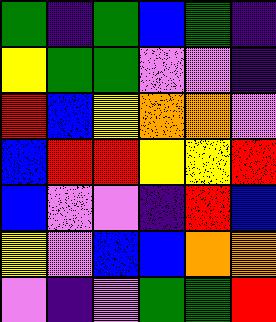[["green", "indigo", "green", "blue", "green", "indigo"], ["yellow", "green", "green", "violet", "violet", "indigo"], ["red", "blue", "yellow", "orange", "orange", "violet"], ["blue", "red", "red", "yellow", "yellow", "red"], ["blue", "violet", "violet", "indigo", "red", "blue"], ["yellow", "violet", "blue", "blue", "orange", "orange"], ["violet", "indigo", "violet", "green", "green", "red"]]